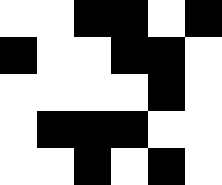[["white", "white", "black", "black", "white", "black"], ["black", "white", "white", "black", "black", "white"], ["white", "white", "white", "white", "black", "white"], ["white", "black", "black", "black", "white", "white"], ["white", "white", "black", "white", "black", "white"]]